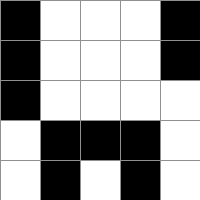[["black", "white", "white", "white", "black"], ["black", "white", "white", "white", "black"], ["black", "white", "white", "white", "white"], ["white", "black", "black", "black", "white"], ["white", "black", "white", "black", "white"]]